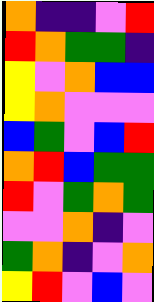[["orange", "indigo", "indigo", "violet", "red"], ["red", "orange", "green", "green", "indigo"], ["yellow", "violet", "orange", "blue", "blue"], ["yellow", "orange", "violet", "violet", "violet"], ["blue", "green", "violet", "blue", "red"], ["orange", "red", "blue", "green", "green"], ["red", "violet", "green", "orange", "green"], ["violet", "violet", "orange", "indigo", "violet"], ["green", "orange", "indigo", "violet", "orange"], ["yellow", "red", "violet", "blue", "violet"]]